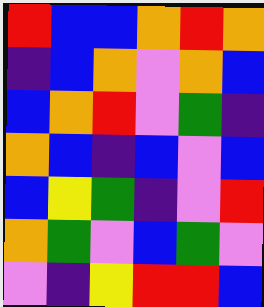[["red", "blue", "blue", "orange", "red", "orange"], ["indigo", "blue", "orange", "violet", "orange", "blue"], ["blue", "orange", "red", "violet", "green", "indigo"], ["orange", "blue", "indigo", "blue", "violet", "blue"], ["blue", "yellow", "green", "indigo", "violet", "red"], ["orange", "green", "violet", "blue", "green", "violet"], ["violet", "indigo", "yellow", "red", "red", "blue"]]